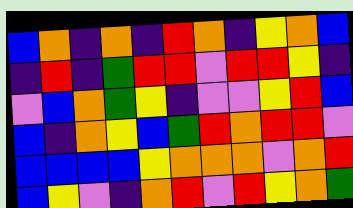[["blue", "orange", "indigo", "orange", "indigo", "red", "orange", "indigo", "yellow", "orange", "blue"], ["indigo", "red", "indigo", "green", "red", "red", "violet", "red", "red", "yellow", "indigo"], ["violet", "blue", "orange", "green", "yellow", "indigo", "violet", "violet", "yellow", "red", "blue"], ["blue", "indigo", "orange", "yellow", "blue", "green", "red", "orange", "red", "red", "violet"], ["blue", "blue", "blue", "blue", "yellow", "orange", "orange", "orange", "violet", "orange", "red"], ["blue", "yellow", "violet", "indigo", "orange", "red", "violet", "red", "yellow", "orange", "green"]]